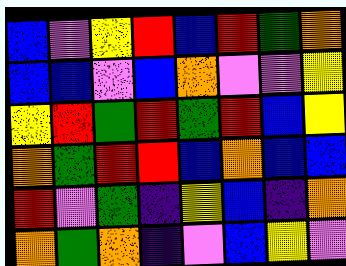[["blue", "violet", "yellow", "red", "blue", "red", "green", "orange"], ["blue", "blue", "violet", "blue", "orange", "violet", "violet", "yellow"], ["yellow", "red", "green", "red", "green", "red", "blue", "yellow"], ["orange", "green", "red", "red", "blue", "orange", "blue", "blue"], ["red", "violet", "green", "indigo", "yellow", "blue", "indigo", "orange"], ["orange", "green", "orange", "indigo", "violet", "blue", "yellow", "violet"]]